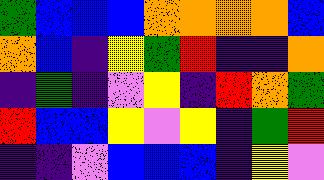[["green", "blue", "blue", "blue", "orange", "orange", "orange", "orange", "blue"], ["orange", "blue", "indigo", "yellow", "green", "red", "indigo", "indigo", "orange"], ["indigo", "green", "indigo", "violet", "yellow", "indigo", "red", "orange", "green"], ["red", "blue", "blue", "yellow", "violet", "yellow", "indigo", "green", "red"], ["indigo", "indigo", "violet", "blue", "blue", "blue", "indigo", "yellow", "violet"]]